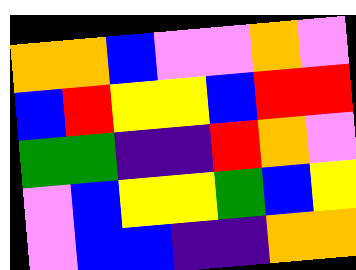[["orange", "orange", "blue", "violet", "violet", "orange", "violet"], ["blue", "red", "yellow", "yellow", "blue", "red", "red"], ["green", "green", "indigo", "indigo", "red", "orange", "violet"], ["violet", "blue", "yellow", "yellow", "green", "blue", "yellow"], ["violet", "blue", "blue", "indigo", "indigo", "orange", "orange"]]